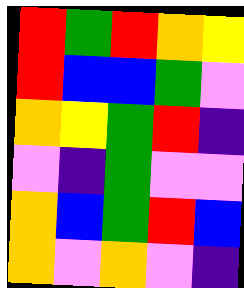[["red", "green", "red", "orange", "yellow"], ["red", "blue", "blue", "green", "violet"], ["orange", "yellow", "green", "red", "indigo"], ["violet", "indigo", "green", "violet", "violet"], ["orange", "blue", "green", "red", "blue"], ["orange", "violet", "orange", "violet", "indigo"]]